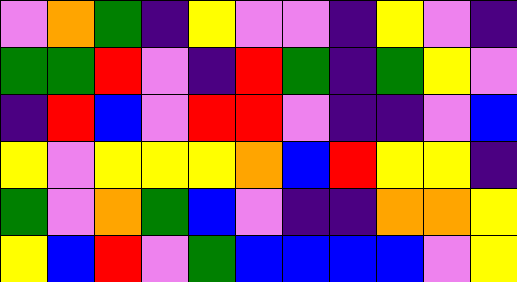[["violet", "orange", "green", "indigo", "yellow", "violet", "violet", "indigo", "yellow", "violet", "indigo"], ["green", "green", "red", "violet", "indigo", "red", "green", "indigo", "green", "yellow", "violet"], ["indigo", "red", "blue", "violet", "red", "red", "violet", "indigo", "indigo", "violet", "blue"], ["yellow", "violet", "yellow", "yellow", "yellow", "orange", "blue", "red", "yellow", "yellow", "indigo"], ["green", "violet", "orange", "green", "blue", "violet", "indigo", "indigo", "orange", "orange", "yellow"], ["yellow", "blue", "red", "violet", "green", "blue", "blue", "blue", "blue", "violet", "yellow"]]